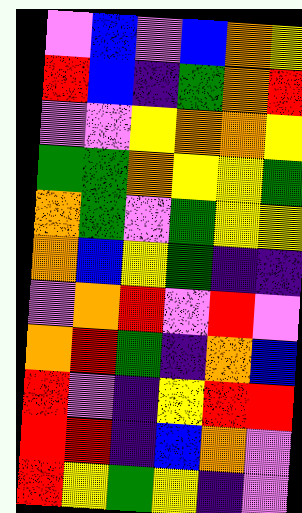[["violet", "blue", "violet", "blue", "orange", "yellow"], ["red", "blue", "indigo", "green", "orange", "red"], ["violet", "violet", "yellow", "orange", "orange", "yellow"], ["green", "green", "orange", "yellow", "yellow", "green"], ["orange", "green", "violet", "green", "yellow", "yellow"], ["orange", "blue", "yellow", "green", "indigo", "indigo"], ["violet", "orange", "red", "violet", "red", "violet"], ["orange", "red", "green", "indigo", "orange", "blue"], ["red", "violet", "indigo", "yellow", "red", "red"], ["red", "red", "indigo", "blue", "orange", "violet"], ["red", "yellow", "green", "yellow", "indigo", "violet"]]